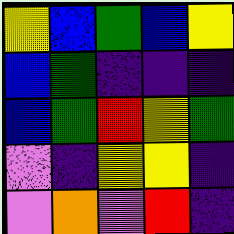[["yellow", "blue", "green", "blue", "yellow"], ["blue", "green", "indigo", "indigo", "indigo"], ["blue", "green", "red", "yellow", "green"], ["violet", "indigo", "yellow", "yellow", "indigo"], ["violet", "orange", "violet", "red", "indigo"]]